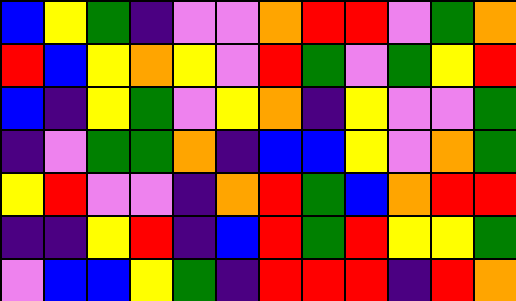[["blue", "yellow", "green", "indigo", "violet", "violet", "orange", "red", "red", "violet", "green", "orange"], ["red", "blue", "yellow", "orange", "yellow", "violet", "red", "green", "violet", "green", "yellow", "red"], ["blue", "indigo", "yellow", "green", "violet", "yellow", "orange", "indigo", "yellow", "violet", "violet", "green"], ["indigo", "violet", "green", "green", "orange", "indigo", "blue", "blue", "yellow", "violet", "orange", "green"], ["yellow", "red", "violet", "violet", "indigo", "orange", "red", "green", "blue", "orange", "red", "red"], ["indigo", "indigo", "yellow", "red", "indigo", "blue", "red", "green", "red", "yellow", "yellow", "green"], ["violet", "blue", "blue", "yellow", "green", "indigo", "red", "red", "red", "indigo", "red", "orange"]]